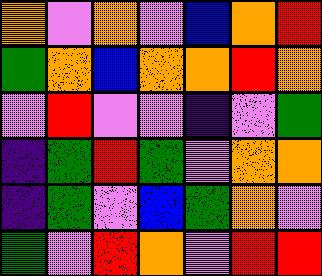[["orange", "violet", "orange", "violet", "blue", "orange", "red"], ["green", "orange", "blue", "orange", "orange", "red", "orange"], ["violet", "red", "violet", "violet", "indigo", "violet", "green"], ["indigo", "green", "red", "green", "violet", "orange", "orange"], ["indigo", "green", "violet", "blue", "green", "orange", "violet"], ["green", "violet", "red", "orange", "violet", "red", "red"]]